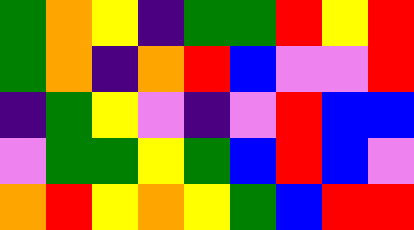[["green", "orange", "yellow", "indigo", "green", "green", "red", "yellow", "red"], ["green", "orange", "indigo", "orange", "red", "blue", "violet", "violet", "red"], ["indigo", "green", "yellow", "violet", "indigo", "violet", "red", "blue", "blue"], ["violet", "green", "green", "yellow", "green", "blue", "red", "blue", "violet"], ["orange", "red", "yellow", "orange", "yellow", "green", "blue", "red", "red"]]